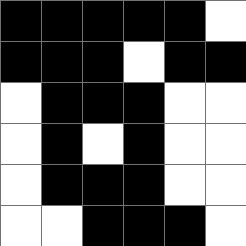[["black", "black", "black", "black", "black", "white"], ["black", "black", "black", "white", "black", "black"], ["white", "black", "black", "black", "white", "white"], ["white", "black", "white", "black", "white", "white"], ["white", "black", "black", "black", "white", "white"], ["white", "white", "black", "black", "black", "white"]]